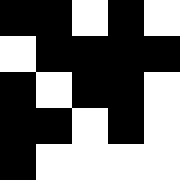[["black", "black", "white", "black", "white"], ["white", "black", "black", "black", "black"], ["black", "white", "black", "black", "white"], ["black", "black", "white", "black", "white"], ["black", "white", "white", "white", "white"]]